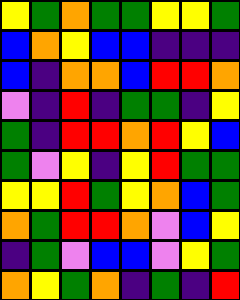[["yellow", "green", "orange", "green", "green", "yellow", "yellow", "green"], ["blue", "orange", "yellow", "blue", "blue", "indigo", "indigo", "indigo"], ["blue", "indigo", "orange", "orange", "blue", "red", "red", "orange"], ["violet", "indigo", "red", "indigo", "green", "green", "indigo", "yellow"], ["green", "indigo", "red", "red", "orange", "red", "yellow", "blue"], ["green", "violet", "yellow", "indigo", "yellow", "red", "green", "green"], ["yellow", "yellow", "red", "green", "yellow", "orange", "blue", "green"], ["orange", "green", "red", "red", "orange", "violet", "blue", "yellow"], ["indigo", "green", "violet", "blue", "blue", "violet", "yellow", "green"], ["orange", "yellow", "green", "orange", "indigo", "green", "indigo", "red"]]